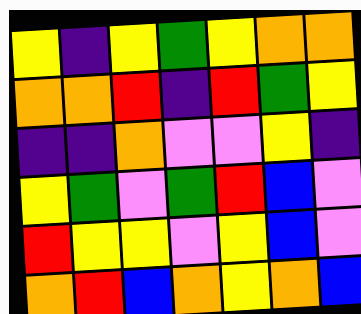[["yellow", "indigo", "yellow", "green", "yellow", "orange", "orange"], ["orange", "orange", "red", "indigo", "red", "green", "yellow"], ["indigo", "indigo", "orange", "violet", "violet", "yellow", "indigo"], ["yellow", "green", "violet", "green", "red", "blue", "violet"], ["red", "yellow", "yellow", "violet", "yellow", "blue", "violet"], ["orange", "red", "blue", "orange", "yellow", "orange", "blue"]]